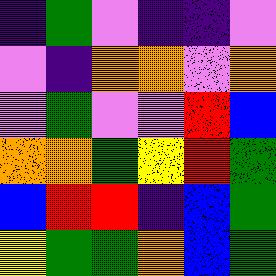[["indigo", "green", "violet", "indigo", "indigo", "violet"], ["violet", "indigo", "orange", "orange", "violet", "orange"], ["violet", "green", "violet", "violet", "red", "blue"], ["orange", "orange", "green", "yellow", "red", "green"], ["blue", "red", "red", "indigo", "blue", "green"], ["yellow", "green", "green", "orange", "blue", "green"]]